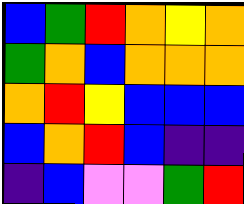[["blue", "green", "red", "orange", "yellow", "orange"], ["green", "orange", "blue", "orange", "orange", "orange"], ["orange", "red", "yellow", "blue", "blue", "blue"], ["blue", "orange", "red", "blue", "indigo", "indigo"], ["indigo", "blue", "violet", "violet", "green", "red"]]